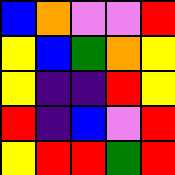[["blue", "orange", "violet", "violet", "red"], ["yellow", "blue", "green", "orange", "yellow"], ["yellow", "indigo", "indigo", "red", "yellow"], ["red", "indigo", "blue", "violet", "red"], ["yellow", "red", "red", "green", "red"]]